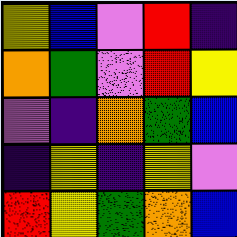[["yellow", "blue", "violet", "red", "indigo"], ["orange", "green", "violet", "red", "yellow"], ["violet", "indigo", "orange", "green", "blue"], ["indigo", "yellow", "indigo", "yellow", "violet"], ["red", "yellow", "green", "orange", "blue"]]